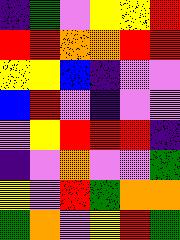[["indigo", "green", "violet", "yellow", "yellow", "red"], ["red", "red", "orange", "orange", "red", "red"], ["yellow", "yellow", "blue", "indigo", "violet", "violet"], ["blue", "red", "violet", "indigo", "violet", "violet"], ["violet", "yellow", "red", "red", "red", "indigo"], ["indigo", "violet", "orange", "violet", "violet", "green"], ["yellow", "violet", "red", "green", "orange", "orange"], ["green", "orange", "violet", "yellow", "red", "green"]]